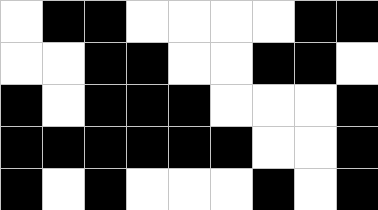[["white", "black", "black", "white", "white", "white", "white", "black", "black"], ["white", "white", "black", "black", "white", "white", "black", "black", "white"], ["black", "white", "black", "black", "black", "white", "white", "white", "black"], ["black", "black", "black", "black", "black", "black", "white", "white", "black"], ["black", "white", "black", "white", "white", "white", "black", "white", "black"]]